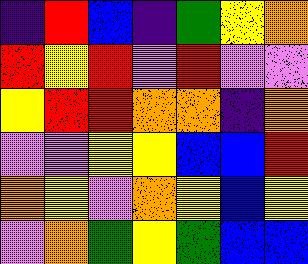[["indigo", "red", "blue", "indigo", "green", "yellow", "orange"], ["red", "yellow", "red", "violet", "red", "violet", "violet"], ["yellow", "red", "red", "orange", "orange", "indigo", "orange"], ["violet", "violet", "yellow", "yellow", "blue", "blue", "red"], ["orange", "yellow", "violet", "orange", "yellow", "blue", "yellow"], ["violet", "orange", "green", "yellow", "green", "blue", "blue"]]